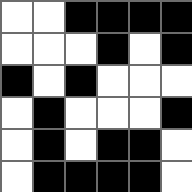[["white", "white", "black", "black", "black", "black"], ["white", "white", "white", "black", "white", "black"], ["black", "white", "black", "white", "white", "white"], ["white", "black", "white", "white", "white", "black"], ["white", "black", "white", "black", "black", "white"], ["white", "black", "black", "black", "black", "white"]]